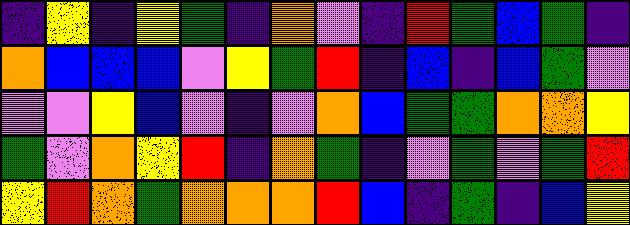[["indigo", "yellow", "indigo", "yellow", "green", "indigo", "orange", "violet", "indigo", "red", "green", "blue", "green", "indigo"], ["orange", "blue", "blue", "blue", "violet", "yellow", "green", "red", "indigo", "blue", "indigo", "blue", "green", "violet"], ["violet", "violet", "yellow", "blue", "violet", "indigo", "violet", "orange", "blue", "green", "green", "orange", "orange", "yellow"], ["green", "violet", "orange", "yellow", "red", "indigo", "orange", "green", "indigo", "violet", "green", "violet", "green", "red"], ["yellow", "red", "orange", "green", "orange", "orange", "orange", "red", "blue", "indigo", "green", "indigo", "blue", "yellow"]]